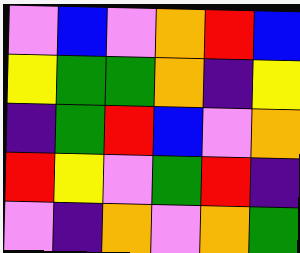[["violet", "blue", "violet", "orange", "red", "blue"], ["yellow", "green", "green", "orange", "indigo", "yellow"], ["indigo", "green", "red", "blue", "violet", "orange"], ["red", "yellow", "violet", "green", "red", "indigo"], ["violet", "indigo", "orange", "violet", "orange", "green"]]